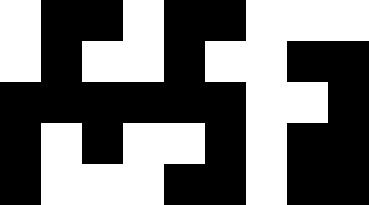[["white", "black", "black", "white", "black", "black", "white", "white", "white"], ["white", "black", "white", "white", "black", "white", "white", "black", "black"], ["black", "black", "black", "black", "black", "black", "white", "white", "black"], ["black", "white", "black", "white", "white", "black", "white", "black", "black"], ["black", "white", "white", "white", "black", "black", "white", "black", "black"]]